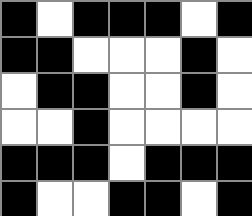[["black", "white", "black", "black", "black", "white", "black"], ["black", "black", "white", "white", "white", "black", "white"], ["white", "black", "black", "white", "white", "black", "white"], ["white", "white", "black", "white", "white", "white", "white"], ["black", "black", "black", "white", "black", "black", "black"], ["black", "white", "white", "black", "black", "white", "black"]]